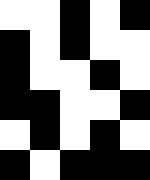[["white", "white", "black", "white", "black"], ["black", "white", "black", "white", "white"], ["black", "white", "white", "black", "white"], ["black", "black", "white", "white", "black"], ["white", "black", "white", "black", "white"], ["black", "white", "black", "black", "black"]]